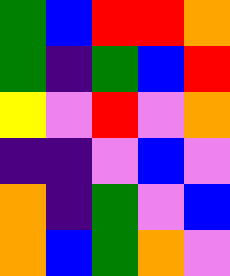[["green", "blue", "red", "red", "orange"], ["green", "indigo", "green", "blue", "red"], ["yellow", "violet", "red", "violet", "orange"], ["indigo", "indigo", "violet", "blue", "violet"], ["orange", "indigo", "green", "violet", "blue"], ["orange", "blue", "green", "orange", "violet"]]